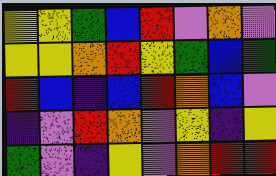[["yellow", "yellow", "green", "blue", "red", "violet", "orange", "violet"], ["yellow", "yellow", "orange", "red", "yellow", "green", "blue", "green"], ["red", "blue", "indigo", "blue", "red", "orange", "blue", "violet"], ["indigo", "violet", "red", "orange", "violet", "yellow", "indigo", "yellow"], ["green", "violet", "indigo", "yellow", "violet", "orange", "red", "red"]]